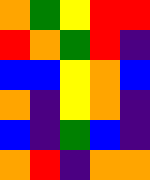[["orange", "green", "yellow", "red", "red"], ["red", "orange", "green", "red", "indigo"], ["blue", "blue", "yellow", "orange", "blue"], ["orange", "indigo", "yellow", "orange", "indigo"], ["blue", "indigo", "green", "blue", "indigo"], ["orange", "red", "indigo", "orange", "orange"]]